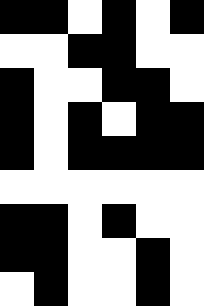[["black", "black", "white", "black", "white", "black"], ["white", "white", "black", "black", "white", "white"], ["black", "white", "white", "black", "black", "white"], ["black", "white", "black", "white", "black", "black"], ["black", "white", "black", "black", "black", "black"], ["white", "white", "white", "white", "white", "white"], ["black", "black", "white", "black", "white", "white"], ["black", "black", "white", "white", "black", "white"], ["white", "black", "white", "white", "black", "white"]]